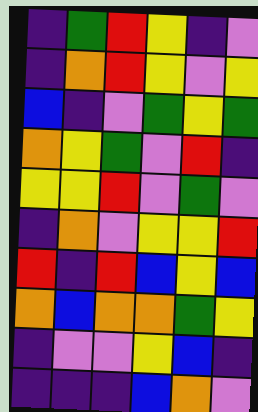[["indigo", "green", "red", "yellow", "indigo", "violet"], ["indigo", "orange", "red", "yellow", "violet", "yellow"], ["blue", "indigo", "violet", "green", "yellow", "green"], ["orange", "yellow", "green", "violet", "red", "indigo"], ["yellow", "yellow", "red", "violet", "green", "violet"], ["indigo", "orange", "violet", "yellow", "yellow", "red"], ["red", "indigo", "red", "blue", "yellow", "blue"], ["orange", "blue", "orange", "orange", "green", "yellow"], ["indigo", "violet", "violet", "yellow", "blue", "indigo"], ["indigo", "indigo", "indigo", "blue", "orange", "violet"]]